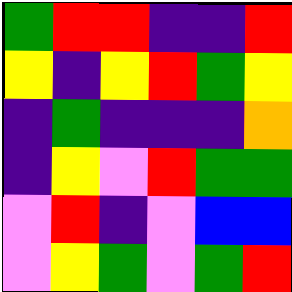[["green", "red", "red", "indigo", "indigo", "red"], ["yellow", "indigo", "yellow", "red", "green", "yellow"], ["indigo", "green", "indigo", "indigo", "indigo", "orange"], ["indigo", "yellow", "violet", "red", "green", "green"], ["violet", "red", "indigo", "violet", "blue", "blue"], ["violet", "yellow", "green", "violet", "green", "red"]]